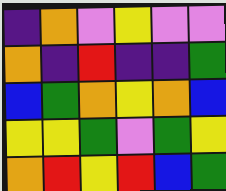[["indigo", "orange", "violet", "yellow", "violet", "violet"], ["orange", "indigo", "red", "indigo", "indigo", "green"], ["blue", "green", "orange", "yellow", "orange", "blue"], ["yellow", "yellow", "green", "violet", "green", "yellow"], ["orange", "red", "yellow", "red", "blue", "green"]]